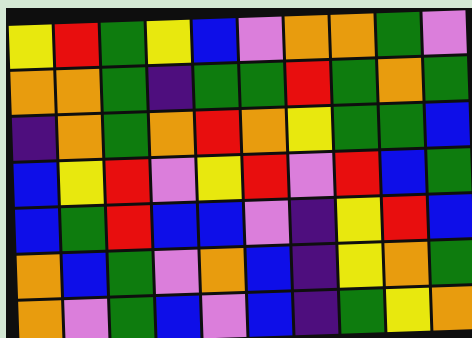[["yellow", "red", "green", "yellow", "blue", "violet", "orange", "orange", "green", "violet"], ["orange", "orange", "green", "indigo", "green", "green", "red", "green", "orange", "green"], ["indigo", "orange", "green", "orange", "red", "orange", "yellow", "green", "green", "blue"], ["blue", "yellow", "red", "violet", "yellow", "red", "violet", "red", "blue", "green"], ["blue", "green", "red", "blue", "blue", "violet", "indigo", "yellow", "red", "blue"], ["orange", "blue", "green", "violet", "orange", "blue", "indigo", "yellow", "orange", "green"], ["orange", "violet", "green", "blue", "violet", "blue", "indigo", "green", "yellow", "orange"]]